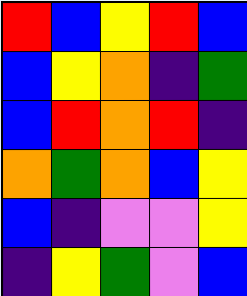[["red", "blue", "yellow", "red", "blue"], ["blue", "yellow", "orange", "indigo", "green"], ["blue", "red", "orange", "red", "indigo"], ["orange", "green", "orange", "blue", "yellow"], ["blue", "indigo", "violet", "violet", "yellow"], ["indigo", "yellow", "green", "violet", "blue"]]